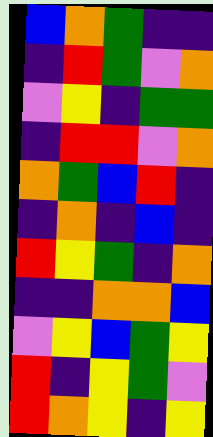[["blue", "orange", "green", "indigo", "indigo"], ["indigo", "red", "green", "violet", "orange"], ["violet", "yellow", "indigo", "green", "green"], ["indigo", "red", "red", "violet", "orange"], ["orange", "green", "blue", "red", "indigo"], ["indigo", "orange", "indigo", "blue", "indigo"], ["red", "yellow", "green", "indigo", "orange"], ["indigo", "indigo", "orange", "orange", "blue"], ["violet", "yellow", "blue", "green", "yellow"], ["red", "indigo", "yellow", "green", "violet"], ["red", "orange", "yellow", "indigo", "yellow"]]